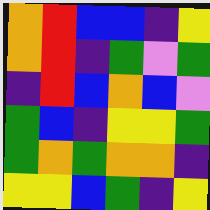[["orange", "red", "blue", "blue", "indigo", "yellow"], ["orange", "red", "indigo", "green", "violet", "green"], ["indigo", "red", "blue", "orange", "blue", "violet"], ["green", "blue", "indigo", "yellow", "yellow", "green"], ["green", "orange", "green", "orange", "orange", "indigo"], ["yellow", "yellow", "blue", "green", "indigo", "yellow"]]